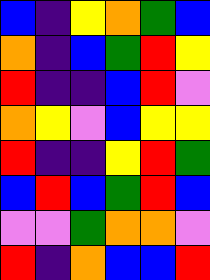[["blue", "indigo", "yellow", "orange", "green", "blue"], ["orange", "indigo", "blue", "green", "red", "yellow"], ["red", "indigo", "indigo", "blue", "red", "violet"], ["orange", "yellow", "violet", "blue", "yellow", "yellow"], ["red", "indigo", "indigo", "yellow", "red", "green"], ["blue", "red", "blue", "green", "red", "blue"], ["violet", "violet", "green", "orange", "orange", "violet"], ["red", "indigo", "orange", "blue", "blue", "red"]]